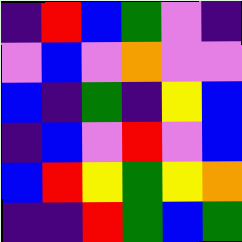[["indigo", "red", "blue", "green", "violet", "indigo"], ["violet", "blue", "violet", "orange", "violet", "violet"], ["blue", "indigo", "green", "indigo", "yellow", "blue"], ["indigo", "blue", "violet", "red", "violet", "blue"], ["blue", "red", "yellow", "green", "yellow", "orange"], ["indigo", "indigo", "red", "green", "blue", "green"]]